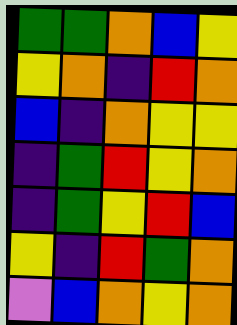[["green", "green", "orange", "blue", "yellow"], ["yellow", "orange", "indigo", "red", "orange"], ["blue", "indigo", "orange", "yellow", "yellow"], ["indigo", "green", "red", "yellow", "orange"], ["indigo", "green", "yellow", "red", "blue"], ["yellow", "indigo", "red", "green", "orange"], ["violet", "blue", "orange", "yellow", "orange"]]